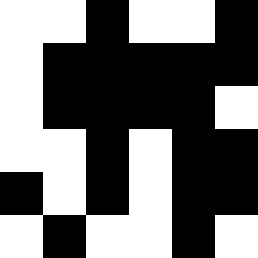[["white", "white", "black", "white", "white", "black"], ["white", "black", "black", "black", "black", "black"], ["white", "black", "black", "black", "black", "white"], ["white", "white", "black", "white", "black", "black"], ["black", "white", "black", "white", "black", "black"], ["white", "black", "white", "white", "black", "white"]]